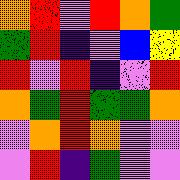[["orange", "red", "violet", "red", "orange", "green"], ["green", "red", "indigo", "violet", "blue", "yellow"], ["red", "violet", "red", "indigo", "violet", "red"], ["orange", "green", "red", "green", "green", "orange"], ["violet", "orange", "red", "orange", "violet", "violet"], ["violet", "red", "indigo", "green", "violet", "violet"]]